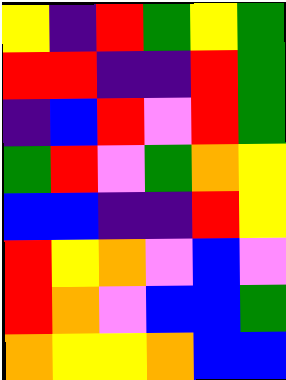[["yellow", "indigo", "red", "green", "yellow", "green"], ["red", "red", "indigo", "indigo", "red", "green"], ["indigo", "blue", "red", "violet", "red", "green"], ["green", "red", "violet", "green", "orange", "yellow"], ["blue", "blue", "indigo", "indigo", "red", "yellow"], ["red", "yellow", "orange", "violet", "blue", "violet"], ["red", "orange", "violet", "blue", "blue", "green"], ["orange", "yellow", "yellow", "orange", "blue", "blue"]]